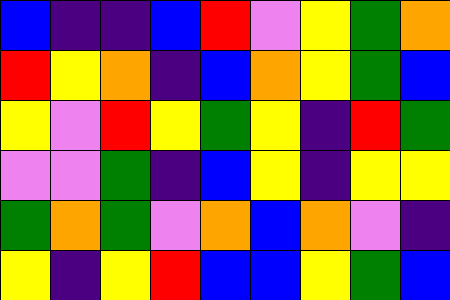[["blue", "indigo", "indigo", "blue", "red", "violet", "yellow", "green", "orange"], ["red", "yellow", "orange", "indigo", "blue", "orange", "yellow", "green", "blue"], ["yellow", "violet", "red", "yellow", "green", "yellow", "indigo", "red", "green"], ["violet", "violet", "green", "indigo", "blue", "yellow", "indigo", "yellow", "yellow"], ["green", "orange", "green", "violet", "orange", "blue", "orange", "violet", "indigo"], ["yellow", "indigo", "yellow", "red", "blue", "blue", "yellow", "green", "blue"]]